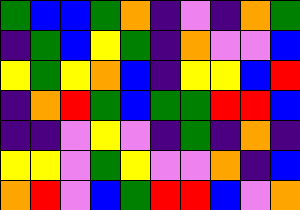[["green", "blue", "blue", "green", "orange", "indigo", "violet", "indigo", "orange", "green"], ["indigo", "green", "blue", "yellow", "green", "indigo", "orange", "violet", "violet", "blue"], ["yellow", "green", "yellow", "orange", "blue", "indigo", "yellow", "yellow", "blue", "red"], ["indigo", "orange", "red", "green", "blue", "green", "green", "red", "red", "blue"], ["indigo", "indigo", "violet", "yellow", "violet", "indigo", "green", "indigo", "orange", "indigo"], ["yellow", "yellow", "violet", "green", "yellow", "violet", "violet", "orange", "indigo", "blue"], ["orange", "red", "violet", "blue", "green", "red", "red", "blue", "violet", "orange"]]